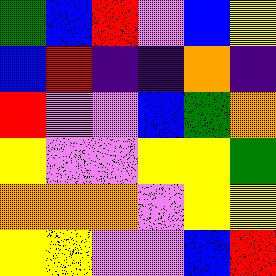[["green", "blue", "red", "violet", "blue", "yellow"], ["blue", "red", "indigo", "indigo", "orange", "indigo"], ["red", "violet", "violet", "blue", "green", "orange"], ["yellow", "violet", "violet", "yellow", "yellow", "green"], ["orange", "orange", "orange", "violet", "yellow", "yellow"], ["yellow", "yellow", "violet", "violet", "blue", "red"]]